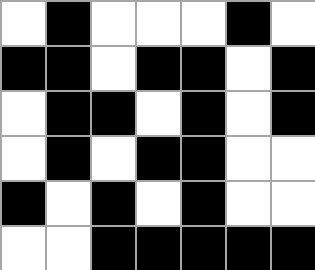[["white", "black", "white", "white", "white", "black", "white"], ["black", "black", "white", "black", "black", "white", "black"], ["white", "black", "black", "white", "black", "white", "black"], ["white", "black", "white", "black", "black", "white", "white"], ["black", "white", "black", "white", "black", "white", "white"], ["white", "white", "black", "black", "black", "black", "black"]]